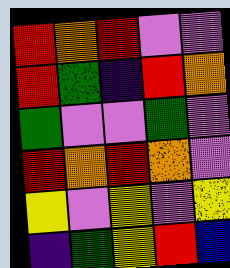[["red", "orange", "red", "violet", "violet"], ["red", "green", "indigo", "red", "orange"], ["green", "violet", "violet", "green", "violet"], ["red", "orange", "red", "orange", "violet"], ["yellow", "violet", "yellow", "violet", "yellow"], ["indigo", "green", "yellow", "red", "blue"]]